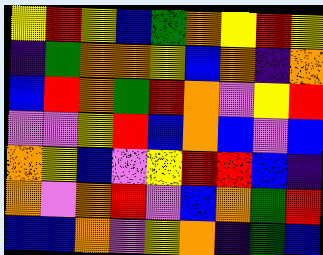[["yellow", "red", "yellow", "blue", "green", "orange", "yellow", "red", "yellow"], ["indigo", "green", "orange", "orange", "yellow", "blue", "orange", "indigo", "orange"], ["blue", "red", "orange", "green", "red", "orange", "violet", "yellow", "red"], ["violet", "violet", "yellow", "red", "blue", "orange", "blue", "violet", "blue"], ["orange", "yellow", "blue", "violet", "yellow", "red", "red", "blue", "indigo"], ["orange", "violet", "orange", "red", "violet", "blue", "orange", "green", "red"], ["blue", "blue", "orange", "violet", "yellow", "orange", "indigo", "green", "blue"]]